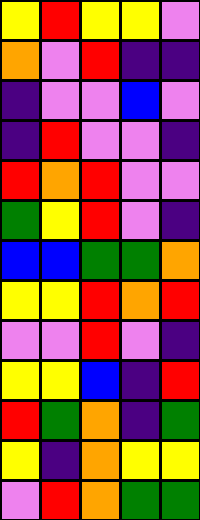[["yellow", "red", "yellow", "yellow", "violet"], ["orange", "violet", "red", "indigo", "indigo"], ["indigo", "violet", "violet", "blue", "violet"], ["indigo", "red", "violet", "violet", "indigo"], ["red", "orange", "red", "violet", "violet"], ["green", "yellow", "red", "violet", "indigo"], ["blue", "blue", "green", "green", "orange"], ["yellow", "yellow", "red", "orange", "red"], ["violet", "violet", "red", "violet", "indigo"], ["yellow", "yellow", "blue", "indigo", "red"], ["red", "green", "orange", "indigo", "green"], ["yellow", "indigo", "orange", "yellow", "yellow"], ["violet", "red", "orange", "green", "green"]]